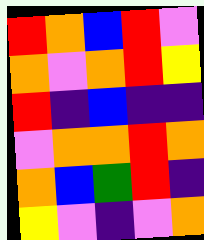[["red", "orange", "blue", "red", "violet"], ["orange", "violet", "orange", "red", "yellow"], ["red", "indigo", "blue", "indigo", "indigo"], ["violet", "orange", "orange", "red", "orange"], ["orange", "blue", "green", "red", "indigo"], ["yellow", "violet", "indigo", "violet", "orange"]]